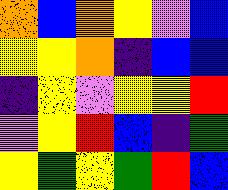[["orange", "blue", "orange", "yellow", "violet", "blue"], ["yellow", "yellow", "orange", "indigo", "blue", "blue"], ["indigo", "yellow", "violet", "yellow", "yellow", "red"], ["violet", "yellow", "red", "blue", "indigo", "green"], ["yellow", "green", "yellow", "green", "red", "blue"]]